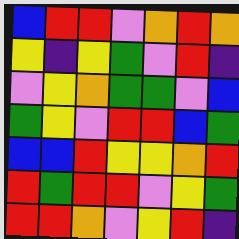[["blue", "red", "red", "violet", "orange", "red", "orange"], ["yellow", "indigo", "yellow", "green", "violet", "red", "indigo"], ["violet", "yellow", "orange", "green", "green", "violet", "blue"], ["green", "yellow", "violet", "red", "red", "blue", "green"], ["blue", "blue", "red", "yellow", "yellow", "orange", "red"], ["red", "green", "red", "red", "violet", "yellow", "green"], ["red", "red", "orange", "violet", "yellow", "red", "indigo"]]